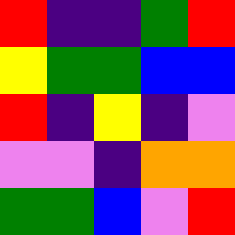[["red", "indigo", "indigo", "green", "red"], ["yellow", "green", "green", "blue", "blue"], ["red", "indigo", "yellow", "indigo", "violet"], ["violet", "violet", "indigo", "orange", "orange"], ["green", "green", "blue", "violet", "red"]]